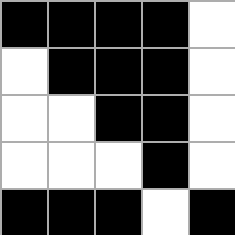[["black", "black", "black", "black", "white"], ["white", "black", "black", "black", "white"], ["white", "white", "black", "black", "white"], ["white", "white", "white", "black", "white"], ["black", "black", "black", "white", "black"]]